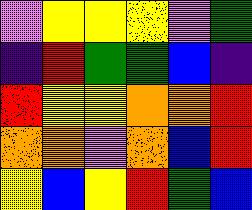[["violet", "yellow", "yellow", "yellow", "violet", "green"], ["indigo", "red", "green", "green", "blue", "indigo"], ["red", "yellow", "yellow", "orange", "orange", "red"], ["orange", "orange", "violet", "orange", "blue", "red"], ["yellow", "blue", "yellow", "red", "green", "blue"]]